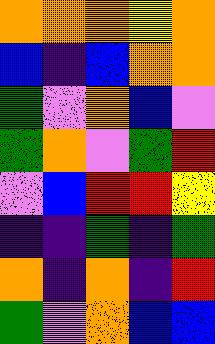[["orange", "orange", "orange", "yellow", "orange"], ["blue", "indigo", "blue", "orange", "orange"], ["green", "violet", "orange", "blue", "violet"], ["green", "orange", "violet", "green", "red"], ["violet", "blue", "red", "red", "yellow"], ["indigo", "indigo", "green", "indigo", "green"], ["orange", "indigo", "orange", "indigo", "red"], ["green", "violet", "orange", "blue", "blue"]]